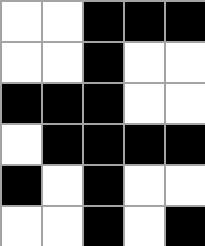[["white", "white", "black", "black", "black"], ["white", "white", "black", "white", "white"], ["black", "black", "black", "white", "white"], ["white", "black", "black", "black", "black"], ["black", "white", "black", "white", "white"], ["white", "white", "black", "white", "black"]]